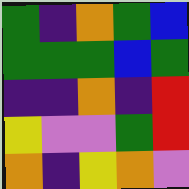[["green", "indigo", "orange", "green", "blue"], ["green", "green", "green", "blue", "green"], ["indigo", "indigo", "orange", "indigo", "red"], ["yellow", "violet", "violet", "green", "red"], ["orange", "indigo", "yellow", "orange", "violet"]]